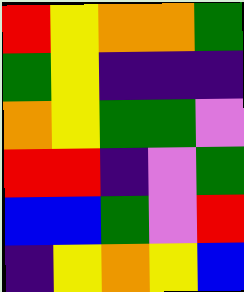[["red", "yellow", "orange", "orange", "green"], ["green", "yellow", "indigo", "indigo", "indigo"], ["orange", "yellow", "green", "green", "violet"], ["red", "red", "indigo", "violet", "green"], ["blue", "blue", "green", "violet", "red"], ["indigo", "yellow", "orange", "yellow", "blue"]]